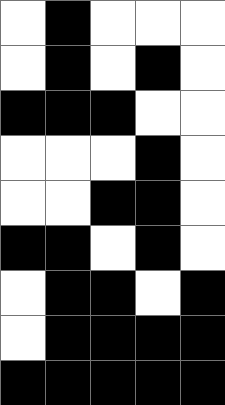[["white", "black", "white", "white", "white"], ["white", "black", "white", "black", "white"], ["black", "black", "black", "white", "white"], ["white", "white", "white", "black", "white"], ["white", "white", "black", "black", "white"], ["black", "black", "white", "black", "white"], ["white", "black", "black", "white", "black"], ["white", "black", "black", "black", "black"], ["black", "black", "black", "black", "black"]]